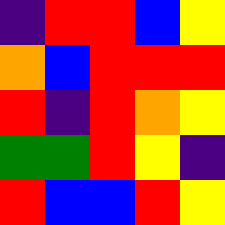[["indigo", "red", "red", "blue", "yellow"], ["orange", "blue", "red", "red", "red"], ["red", "indigo", "red", "orange", "yellow"], ["green", "green", "red", "yellow", "indigo"], ["red", "blue", "blue", "red", "yellow"]]